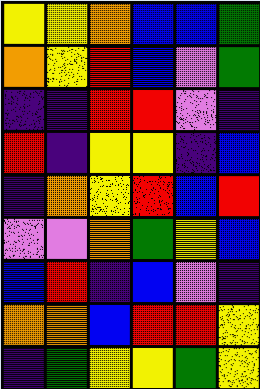[["yellow", "yellow", "orange", "blue", "blue", "green"], ["orange", "yellow", "red", "blue", "violet", "green"], ["indigo", "indigo", "red", "red", "violet", "indigo"], ["red", "indigo", "yellow", "yellow", "indigo", "blue"], ["indigo", "orange", "yellow", "red", "blue", "red"], ["violet", "violet", "orange", "green", "yellow", "blue"], ["blue", "red", "indigo", "blue", "violet", "indigo"], ["orange", "orange", "blue", "red", "red", "yellow"], ["indigo", "green", "yellow", "yellow", "green", "yellow"]]